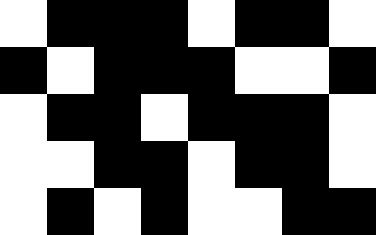[["white", "black", "black", "black", "white", "black", "black", "white"], ["black", "white", "black", "black", "black", "white", "white", "black"], ["white", "black", "black", "white", "black", "black", "black", "white"], ["white", "white", "black", "black", "white", "black", "black", "white"], ["white", "black", "white", "black", "white", "white", "black", "black"]]